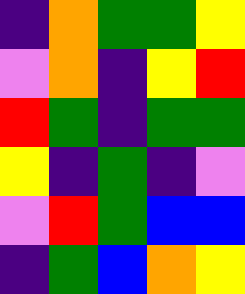[["indigo", "orange", "green", "green", "yellow"], ["violet", "orange", "indigo", "yellow", "red"], ["red", "green", "indigo", "green", "green"], ["yellow", "indigo", "green", "indigo", "violet"], ["violet", "red", "green", "blue", "blue"], ["indigo", "green", "blue", "orange", "yellow"]]